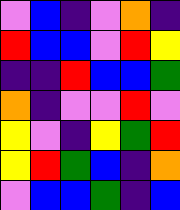[["violet", "blue", "indigo", "violet", "orange", "indigo"], ["red", "blue", "blue", "violet", "red", "yellow"], ["indigo", "indigo", "red", "blue", "blue", "green"], ["orange", "indigo", "violet", "violet", "red", "violet"], ["yellow", "violet", "indigo", "yellow", "green", "red"], ["yellow", "red", "green", "blue", "indigo", "orange"], ["violet", "blue", "blue", "green", "indigo", "blue"]]